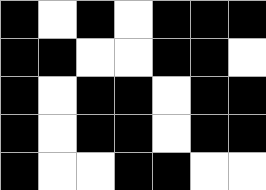[["black", "white", "black", "white", "black", "black", "black"], ["black", "black", "white", "white", "black", "black", "white"], ["black", "white", "black", "black", "white", "black", "black"], ["black", "white", "black", "black", "white", "black", "black"], ["black", "white", "white", "black", "black", "white", "white"]]